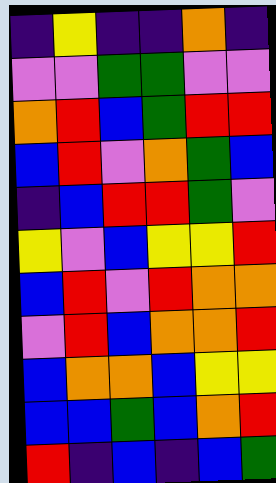[["indigo", "yellow", "indigo", "indigo", "orange", "indigo"], ["violet", "violet", "green", "green", "violet", "violet"], ["orange", "red", "blue", "green", "red", "red"], ["blue", "red", "violet", "orange", "green", "blue"], ["indigo", "blue", "red", "red", "green", "violet"], ["yellow", "violet", "blue", "yellow", "yellow", "red"], ["blue", "red", "violet", "red", "orange", "orange"], ["violet", "red", "blue", "orange", "orange", "red"], ["blue", "orange", "orange", "blue", "yellow", "yellow"], ["blue", "blue", "green", "blue", "orange", "red"], ["red", "indigo", "blue", "indigo", "blue", "green"]]